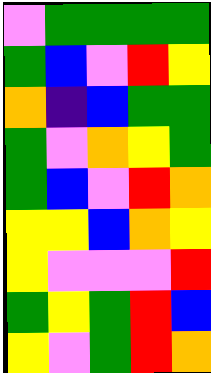[["violet", "green", "green", "green", "green"], ["green", "blue", "violet", "red", "yellow"], ["orange", "indigo", "blue", "green", "green"], ["green", "violet", "orange", "yellow", "green"], ["green", "blue", "violet", "red", "orange"], ["yellow", "yellow", "blue", "orange", "yellow"], ["yellow", "violet", "violet", "violet", "red"], ["green", "yellow", "green", "red", "blue"], ["yellow", "violet", "green", "red", "orange"]]